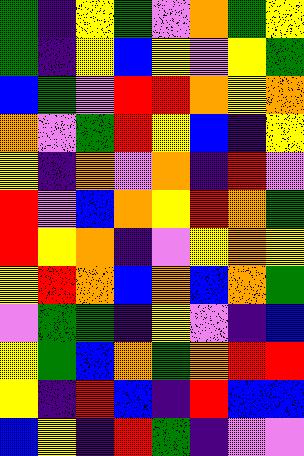[["green", "indigo", "yellow", "green", "violet", "orange", "green", "yellow"], ["green", "indigo", "yellow", "blue", "yellow", "violet", "yellow", "green"], ["blue", "green", "violet", "red", "red", "orange", "yellow", "orange"], ["orange", "violet", "green", "red", "yellow", "blue", "indigo", "yellow"], ["yellow", "indigo", "orange", "violet", "orange", "indigo", "red", "violet"], ["red", "violet", "blue", "orange", "yellow", "red", "orange", "green"], ["red", "yellow", "orange", "indigo", "violet", "yellow", "orange", "yellow"], ["yellow", "red", "orange", "blue", "orange", "blue", "orange", "green"], ["violet", "green", "green", "indigo", "yellow", "violet", "indigo", "blue"], ["yellow", "green", "blue", "orange", "green", "orange", "red", "red"], ["yellow", "indigo", "red", "blue", "indigo", "red", "blue", "blue"], ["blue", "yellow", "indigo", "red", "green", "indigo", "violet", "violet"]]